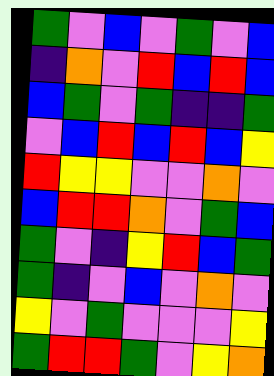[["green", "violet", "blue", "violet", "green", "violet", "blue"], ["indigo", "orange", "violet", "red", "blue", "red", "blue"], ["blue", "green", "violet", "green", "indigo", "indigo", "green"], ["violet", "blue", "red", "blue", "red", "blue", "yellow"], ["red", "yellow", "yellow", "violet", "violet", "orange", "violet"], ["blue", "red", "red", "orange", "violet", "green", "blue"], ["green", "violet", "indigo", "yellow", "red", "blue", "green"], ["green", "indigo", "violet", "blue", "violet", "orange", "violet"], ["yellow", "violet", "green", "violet", "violet", "violet", "yellow"], ["green", "red", "red", "green", "violet", "yellow", "orange"]]